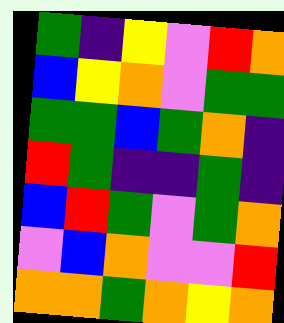[["green", "indigo", "yellow", "violet", "red", "orange"], ["blue", "yellow", "orange", "violet", "green", "green"], ["green", "green", "blue", "green", "orange", "indigo"], ["red", "green", "indigo", "indigo", "green", "indigo"], ["blue", "red", "green", "violet", "green", "orange"], ["violet", "blue", "orange", "violet", "violet", "red"], ["orange", "orange", "green", "orange", "yellow", "orange"]]